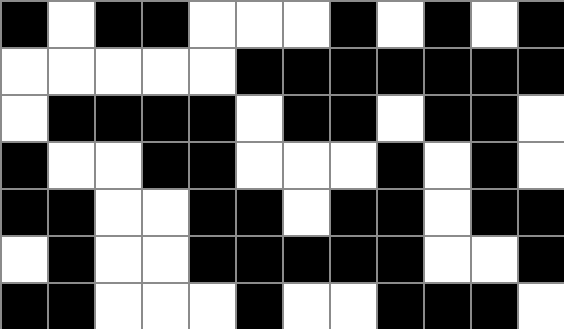[["black", "white", "black", "black", "white", "white", "white", "black", "white", "black", "white", "black"], ["white", "white", "white", "white", "white", "black", "black", "black", "black", "black", "black", "black"], ["white", "black", "black", "black", "black", "white", "black", "black", "white", "black", "black", "white"], ["black", "white", "white", "black", "black", "white", "white", "white", "black", "white", "black", "white"], ["black", "black", "white", "white", "black", "black", "white", "black", "black", "white", "black", "black"], ["white", "black", "white", "white", "black", "black", "black", "black", "black", "white", "white", "black"], ["black", "black", "white", "white", "white", "black", "white", "white", "black", "black", "black", "white"]]